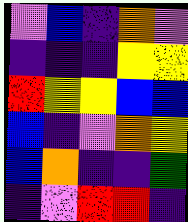[["violet", "blue", "indigo", "orange", "violet"], ["indigo", "indigo", "indigo", "yellow", "yellow"], ["red", "yellow", "yellow", "blue", "blue"], ["blue", "indigo", "violet", "orange", "yellow"], ["blue", "orange", "indigo", "indigo", "green"], ["indigo", "violet", "red", "red", "indigo"]]